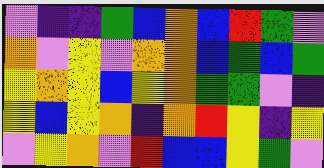[["violet", "indigo", "indigo", "green", "blue", "orange", "blue", "red", "green", "violet"], ["orange", "violet", "yellow", "violet", "orange", "orange", "blue", "green", "blue", "green"], ["yellow", "orange", "yellow", "blue", "yellow", "orange", "green", "green", "violet", "indigo"], ["yellow", "blue", "yellow", "orange", "indigo", "orange", "red", "yellow", "indigo", "yellow"], ["violet", "yellow", "orange", "violet", "red", "blue", "blue", "yellow", "green", "violet"]]